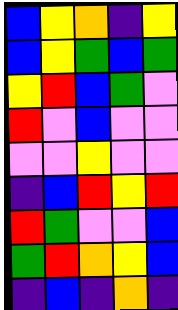[["blue", "yellow", "orange", "indigo", "yellow"], ["blue", "yellow", "green", "blue", "green"], ["yellow", "red", "blue", "green", "violet"], ["red", "violet", "blue", "violet", "violet"], ["violet", "violet", "yellow", "violet", "violet"], ["indigo", "blue", "red", "yellow", "red"], ["red", "green", "violet", "violet", "blue"], ["green", "red", "orange", "yellow", "blue"], ["indigo", "blue", "indigo", "orange", "indigo"]]